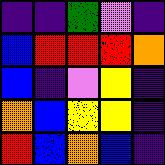[["indigo", "indigo", "green", "violet", "indigo"], ["blue", "red", "red", "red", "orange"], ["blue", "indigo", "violet", "yellow", "indigo"], ["orange", "blue", "yellow", "yellow", "indigo"], ["red", "blue", "orange", "blue", "indigo"]]